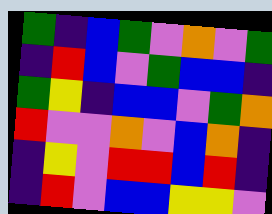[["green", "indigo", "blue", "green", "violet", "orange", "violet", "green"], ["indigo", "red", "blue", "violet", "green", "blue", "blue", "indigo"], ["green", "yellow", "indigo", "blue", "blue", "violet", "green", "orange"], ["red", "violet", "violet", "orange", "violet", "blue", "orange", "indigo"], ["indigo", "yellow", "violet", "red", "red", "blue", "red", "indigo"], ["indigo", "red", "violet", "blue", "blue", "yellow", "yellow", "violet"]]